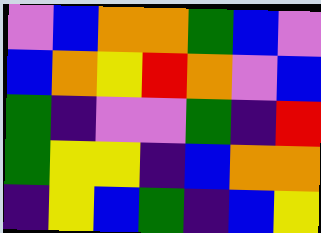[["violet", "blue", "orange", "orange", "green", "blue", "violet"], ["blue", "orange", "yellow", "red", "orange", "violet", "blue"], ["green", "indigo", "violet", "violet", "green", "indigo", "red"], ["green", "yellow", "yellow", "indigo", "blue", "orange", "orange"], ["indigo", "yellow", "blue", "green", "indigo", "blue", "yellow"]]